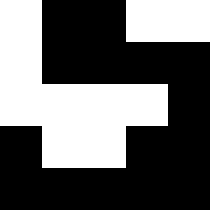[["white", "black", "black", "white", "white"], ["white", "black", "black", "black", "black"], ["white", "white", "white", "white", "black"], ["black", "white", "white", "black", "black"], ["black", "black", "black", "black", "black"]]